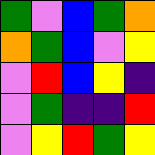[["green", "violet", "blue", "green", "orange"], ["orange", "green", "blue", "violet", "yellow"], ["violet", "red", "blue", "yellow", "indigo"], ["violet", "green", "indigo", "indigo", "red"], ["violet", "yellow", "red", "green", "yellow"]]